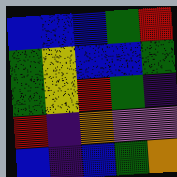[["blue", "blue", "blue", "green", "red"], ["green", "yellow", "blue", "blue", "green"], ["green", "yellow", "red", "green", "indigo"], ["red", "indigo", "orange", "violet", "violet"], ["blue", "indigo", "blue", "green", "orange"]]